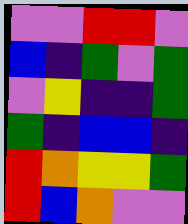[["violet", "violet", "red", "red", "violet"], ["blue", "indigo", "green", "violet", "green"], ["violet", "yellow", "indigo", "indigo", "green"], ["green", "indigo", "blue", "blue", "indigo"], ["red", "orange", "yellow", "yellow", "green"], ["red", "blue", "orange", "violet", "violet"]]